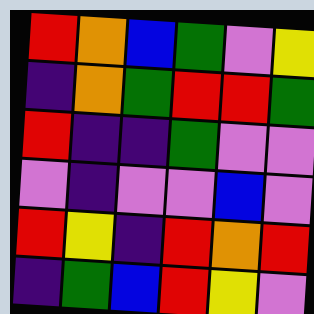[["red", "orange", "blue", "green", "violet", "yellow"], ["indigo", "orange", "green", "red", "red", "green"], ["red", "indigo", "indigo", "green", "violet", "violet"], ["violet", "indigo", "violet", "violet", "blue", "violet"], ["red", "yellow", "indigo", "red", "orange", "red"], ["indigo", "green", "blue", "red", "yellow", "violet"]]